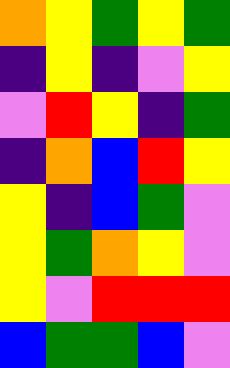[["orange", "yellow", "green", "yellow", "green"], ["indigo", "yellow", "indigo", "violet", "yellow"], ["violet", "red", "yellow", "indigo", "green"], ["indigo", "orange", "blue", "red", "yellow"], ["yellow", "indigo", "blue", "green", "violet"], ["yellow", "green", "orange", "yellow", "violet"], ["yellow", "violet", "red", "red", "red"], ["blue", "green", "green", "blue", "violet"]]